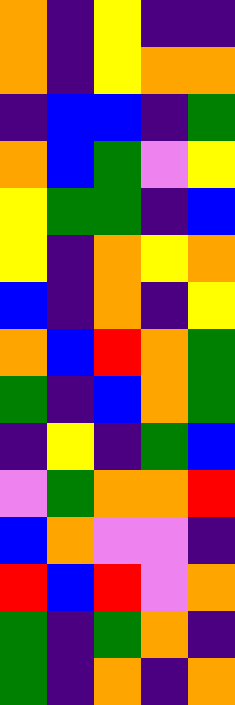[["orange", "indigo", "yellow", "indigo", "indigo"], ["orange", "indigo", "yellow", "orange", "orange"], ["indigo", "blue", "blue", "indigo", "green"], ["orange", "blue", "green", "violet", "yellow"], ["yellow", "green", "green", "indigo", "blue"], ["yellow", "indigo", "orange", "yellow", "orange"], ["blue", "indigo", "orange", "indigo", "yellow"], ["orange", "blue", "red", "orange", "green"], ["green", "indigo", "blue", "orange", "green"], ["indigo", "yellow", "indigo", "green", "blue"], ["violet", "green", "orange", "orange", "red"], ["blue", "orange", "violet", "violet", "indigo"], ["red", "blue", "red", "violet", "orange"], ["green", "indigo", "green", "orange", "indigo"], ["green", "indigo", "orange", "indigo", "orange"]]